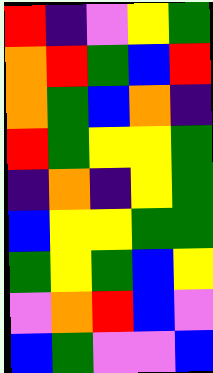[["red", "indigo", "violet", "yellow", "green"], ["orange", "red", "green", "blue", "red"], ["orange", "green", "blue", "orange", "indigo"], ["red", "green", "yellow", "yellow", "green"], ["indigo", "orange", "indigo", "yellow", "green"], ["blue", "yellow", "yellow", "green", "green"], ["green", "yellow", "green", "blue", "yellow"], ["violet", "orange", "red", "blue", "violet"], ["blue", "green", "violet", "violet", "blue"]]